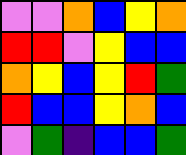[["violet", "violet", "orange", "blue", "yellow", "orange"], ["red", "red", "violet", "yellow", "blue", "blue"], ["orange", "yellow", "blue", "yellow", "red", "green"], ["red", "blue", "blue", "yellow", "orange", "blue"], ["violet", "green", "indigo", "blue", "blue", "green"]]